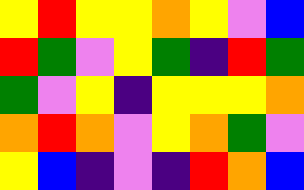[["yellow", "red", "yellow", "yellow", "orange", "yellow", "violet", "blue"], ["red", "green", "violet", "yellow", "green", "indigo", "red", "green"], ["green", "violet", "yellow", "indigo", "yellow", "yellow", "yellow", "orange"], ["orange", "red", "orange", "violet", "yellow", "orange", "green", "violet"], ["yellow", "blue", "indigo", "violet", "indigo", "red", "orange", "blue"]]